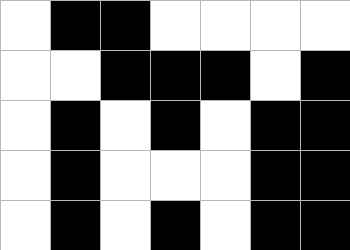[["white", "black", "black", "white", "white", "white", "white"], ["white", "white", "black", "black", "black", "white", "black"], ["white", "black", "white", "black", "white", "black", "black"], ["white", "black", "white", "white", "white", "black", "black"], ["white", "black", "white", "black", "white", "black", "black"]]